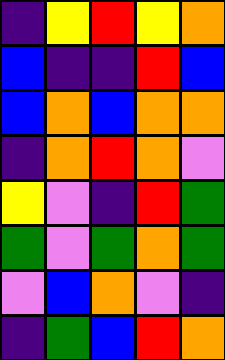[["indigo", "yellow", "red", "yellow", "orange"], ["blue", "indigo", "indigo", "red", "blue"], ["blue", "orange", "blue", "orange", "orange"], ["indigo", "orange", "red", "orange", "violet"], ["yellow", "violet", "indigo", "red", "green"], ["green", "violet", "green", "orange", "green"], ["violet", "blue", "orange", "violet", "indigo"], ["indigo", "green", "blue", "red", "orange"]]